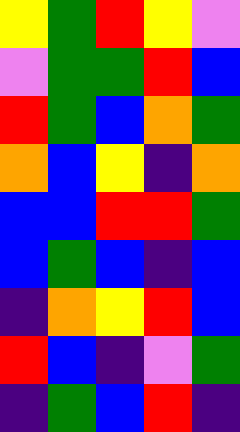[["yellow", "green", "red", "yellow", "violet"], ["violet", "green", "green", "red", "blue"], ["red", "green", "blue", "orange", "green"], ["orange", "blue", "yellow", "indigo", "orange"], ["blue", "blue", "red", "red", "green"], ["blue", "green", "blue", "indigo", "blue"], ["indigo", "orange", "yellow", "red", "blue"], ["red", "blue", "indigo", "violet", "green"], ["indigo", "green", "blue", "red", "indigo"]]